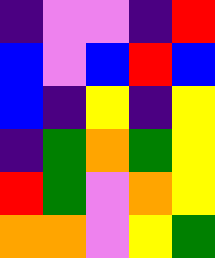[["indigo", "violet", "violet", "indigo", "red"], ["blue", "violet", "blue", "red", "blue"], ["blue", "indigo", "yellow", "indigo", "yellow"], ["indigo", "green", "orange", "green", "yellow"], ["red", "green", "violet", "orange", "yellow"], ["orange", "orange", "violet", "yellow", "green"]]